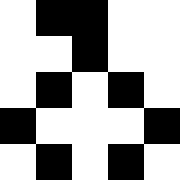[["white", "black", "black", "white", "white"], ["white", "white", "black", "white", "white"], ["white", "black", "white", "black", "white"], ["black", "white", "white", "white", "black"], ["white", "black", "white", "black", "white"]]